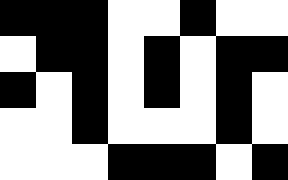[["black", "black", "black", "white", "white", "black", "white", "white"], ["white", "black", "black", "white", "black", "white", "black", "black"], ["black", "white", "black", "white", "black", "white", "black", "white"], ["white", "white", "black", "white", "white", "white", "black", "white"], ["white", "white", "white", "black", "black", "black", "white", "black"]]